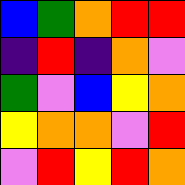[["blue", "green", "orange", "red", "red"], ["indigo", "red", "indigo", "orange", "violet"], ["green", "violet", "blue", "yellow", "orange"], ["yellow", "orange", "orange", "violet", "red"], ["violet", "red", "yellow", "red", "orange"]]